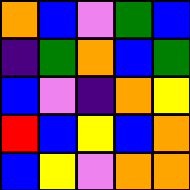[["orange", "blue", "violet", "green", "blue"], ["indigo", "green", "orange", "blue", "green"], ["blue", "violet", "indigo", "orange", "yellow"], ["red", "blue", "yellow", "blue", "orange"], ["blue", "yellow", "violet", "orange", "orange"]]